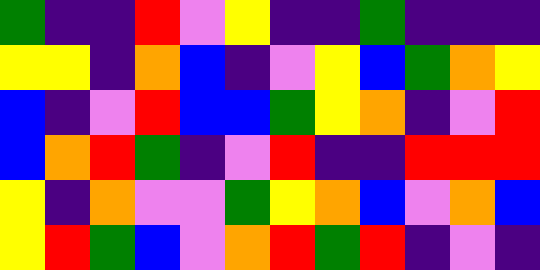[["green", "indigo", "indigo", "red", "violet", "yellow", "indigo", "indigo", "green", "indigo", "indigo", "indigo"], ["yellow", "yellow", "indigo", "orange", "blue", "indigo", "violet", "yellow", "blue", "green", "orange", "yellow"], ["blue", "indigo", "violet", "red", "blue", "blue", "green", "yellow", "orange", "indigo", "violet", "red"], ["blue", "orange", "red", "green", "indigo", "violet", "red", "indigo", "indigo", "red", "red", "red"], ["yellow", "indigo", "orange", "violet", "violet", "green", "yellow", "orange", "blue", "violet", "orange", "blue"], ["yellow", "red", "green", "blue", "violet", "orange", "red", "green", "red", "indigo", "violet", "indigo"]]